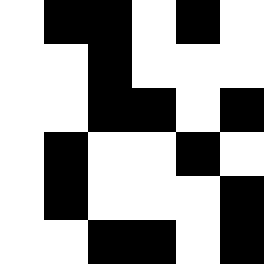[["white", "black", "black", "white", "black", "white"], ["white", "white", "black", "white", "white", "white"], ["white", "white", "black", "black", "white", "black"], ["white", "black", "white", "white", "black", "white"], ["white", "black", "white", "white", "white", "black"], ["white", "white", "black", "black", "white", "black"]]